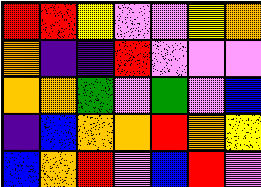[["red", "red", "yellow", "violet", "violet", "yellow", "orange"], ["orange", "indigo", "indigo", "red", "violet", "violet", "violet"], ["orange", "orange", "green", "violet", "green", "violet", "blue"], ["indigo", "blue", "orange", "orange", "red", "orange", "yellow"], ["blue", "orange", "red", "violet", "blue", "red", "violet"]]